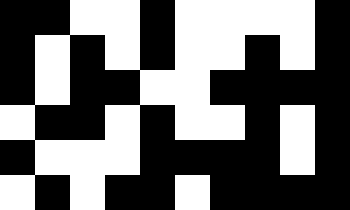[["black", "black", "white", "white", "black", "white", "white", "white", "white", "black"], ["black", "white", "black", "white", "black", "white", "white", "black", "white", "black"], ["black", "white", "black", "black", "white", "white", "black", "black", "black", "black"], ["white", "black", "black", "white", "black", "white", "white", "black", "white", "black"], ["black", "white", "white", "white", "black", "black", "black", "black", "white", "black"], ["white", "black", "white", "black", "black", "white", "black", "black", "black", "black"]]